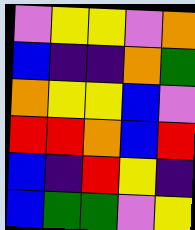[["violet", "yellow", "yellow", "violet", "orange"], ["blue", "indigo", "indigo", "orange", "green"], ["orange", "yellow", "yellow", "blue", "violet"], ["red", "red", "orange", "blue", "red"], ["blue", "indigo", "red", "yellow", "indigo"], ["blue", "green", "green", "violet", "yellow"]]